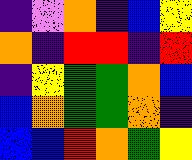[["indigo", "violet", "orange", "indigo", "blue", "yellow"], ["orange", "indigo", "red", "red", "indigo", "red"], ["indigo", "yellow", "green", "green", "orange", "blue"], ["blue", "orange", "green", "green", "orange", "indigo"], ["blue", "blue", "red", "orange", "green", "yellow"]]